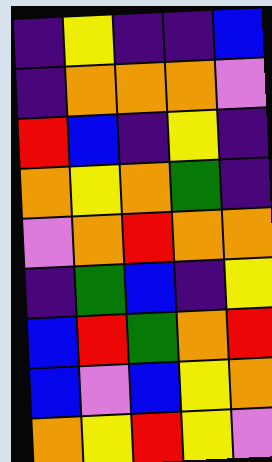[["indigo", "yellow", "indigo", "indigo", "blue"], ["indigo", "orange", "orange", "orange", "violet"], ["red", "blue", "indigo", "yellow", "indigo"], ["orange", "yellow", "orange", "green", "indigo"], ["violet", "orange", "red", "orange", "orange"], ["indigo", "green", "blue", "indigo", "yellow"], ["blue", "red", "green", "orange", "red"], ["blue", "violet", "blue", "yellow", "orange"], ["orange", "yellow", "red", "yellow", "violet"]]